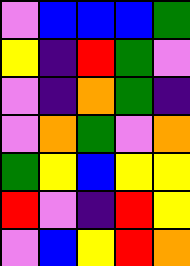[["violet", "blue", "blue", "blue", "green"], ["yellow", "indigo", "red", "green", "violet"], ["violet", "indigo", "orange", "green", "indigo"], ["violet", "orange", "green", "violet", "orange"], ["green", "yellow", "blue", "yellow", "yellow"], ["red", "violet", "indigo", "red", "yellow"], ["violet", "blue", "yellow", "red", "orange"]]